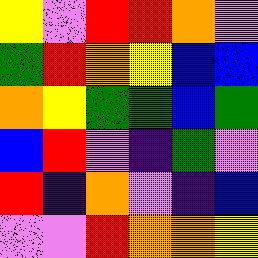[["yellow", "violet", "red", "red", "orange", "violet"], ["green", "red", "orange", "yellow", "blue", "blue"], ["orange", "yellow", "green", "green", "blue", "green"], ["blue", "red", "violet", "indigo", "green", "violet"], ["red", "indigo", "orange", "violet", "indigo", "blue"], ["violet", "violet", "red", "orange", "orange", "yellow"]]